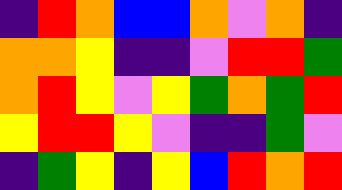[["indigo", "red", "orange", "blue", "blue", "orange", "violet", "orange", "indigo"], ["orange", "orange", "yellow", "indigo", "indigo", "violet", "red", "red", "green"], ["orange", "red", "yellow", "violet", "yellow", "green", "orange", "green", "red"], ["yellow", "red", "red", "yellow", "violet", "indigo", "indigo", "green", "violet"], ["indigo", "green", "yellow", "indigo", "yellow", "blue", "red", "orange", "red"]]